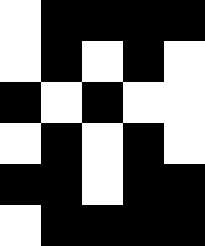[["white", "black", "black", "black", "black"], ["white", "black", "white", "black", "white"], ["black", "white", "black", "white", "white"], ["white", "black", "white", "black", "white"], ["black", "black", "white", "black", "black"], ["white", "black", "black", "black", "black"]]